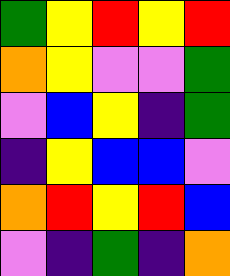[["green", "yellow", "red", "yellow", "red"], ["orange", "yellow", "violet", "violet", "green"], ["violet", "blue", "yellow", "indigo", "green"], ["indigo", "yellow", "blue", "blue", "violet"], ["orange", "red", "yellow", "red", "blue"], ["violet", "indigo", "green", "indigo", "orange"]]